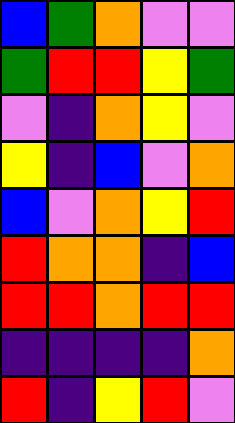[["blue", "green", "orange", "violet", "violet"], ["green", "red", "red", "yellow", "green"], ["violet", "indigo", "orange", "yellow", "violet"], ["yellow", "indigo", "blue", "violet", "orange"], ["blue", "violet", "orange", "yellow", "red"], ["red", "orange", "orange", "indigo", "blue"], ["red", "red", "orange", "red", "red"], ["indigo", "indigo", "indigo", "indigo", "orange"], ["red", "indigo", "yellow", "red", "violet"]]